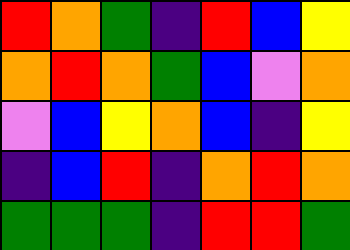[["red", "orange", "green", "indigo", "red", "blue", "yellow"], ["orange", "red", "orange", "green", "blue", "violet", "orange"], ["violet", "blue", "yellow", "orange", "blue", "indigo", "yellow"], ["indigo", "blue", "red", "indigo", "orange", "red", "orange"], ["green", "green", "green", "indigo", "red", "red", "green"]]